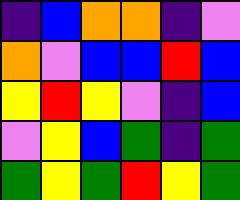[["indigo", "blue", "orange", "orange", "indigo", "violet"], ["orange", "violet", "blue", "blue", "red", "blue"], ["yellow", "red", "yellow", "violet", "indigo", "blue"], ["violet", "yellow", "blue", "green", "indigo", "green"], ["green", "yellow", "green", "red", "yellow", "green"]]